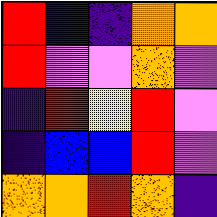[["red", "indigo", "indigo", "orange", "orange"], ["red", "violet", "violet", "orange", "violet"], ["indigo", "red", "yellow", "red", "violet"], ["indigo", "blue", "blue", "red", "violet"], ["orange", "orange", "red", "orange", "indigo"]]